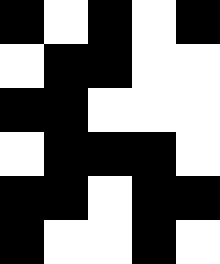[["black", "white", "black", "white", "black"], ["white", "black", "black", "white", "white"], ["black", "black", "white", "white", "white"], ["white", "black", "black", "black", "white"], ["black", "black", "white", "black", "black"], ["black", "white", "white", "black", "white"]]